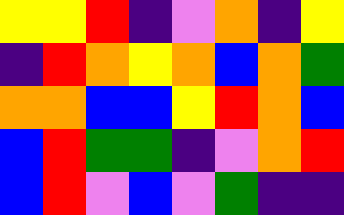[["yellow", "yellow", "red", "indigo", "violet", "orange", "indigo", "yellow"], ["indigo", "red", "orange", "yellow", "orange", "blue", "orange", "green"], ["orange", "orange", "blue", "blue", "yellow", "red", "orange", "blue"], ["blue", "red", "green", "green", "indigo", "violet", "orange", "red"], ["blue", "red", "violet", "blue", "violet", "green", "indigo", "indigo"]]